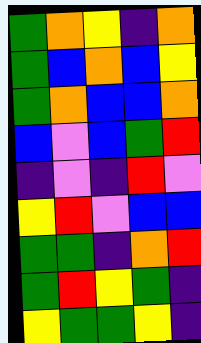[["green", "orange", "yellow", "indigo", "orange"], ["green", "blue", "orange", "blue", "yellow"], ["green", "orange", "blue", "blue", "orange"], ["blue", "violet", "blue", "green", "red"], ["indigo", "violet", "indigo", "red", "violet"], ["yellow", "red", "violet", "blue", "blue"], ["green", "green", "indigo", "orange", "red"], ["green", "red", "yellow", "green", "indigo"], ["yellow", "green", "green", "yellow", "indigo"]]